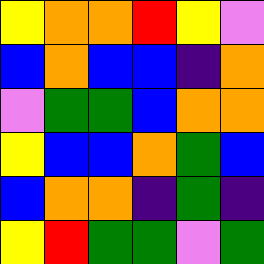[["yellow", "orange", "orange", "red", "yellow", "violet"], ["blue", "orange", "blue", "blue", "indigo", "orange"], ["violet", "green", "green", "blue", "orange", "orange"], ["yellow", "blue", "blue", "orange", "green", "blue"], ["blue", "orange", "orange", "indigo", "green", "indigo"], ["yellow", "red", "green", "green", "violet", "green"]]